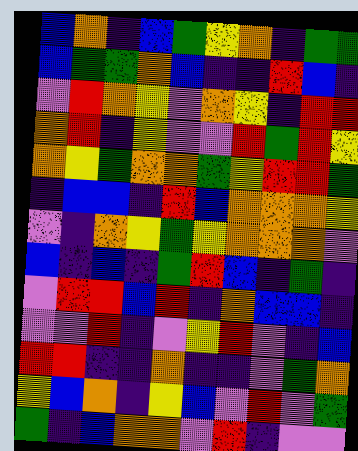[["blue", "orange", "indigo", "blue", "green", "yellow", "orange", "indigo", "green", "green"], ["blue", "green", "green", "orange", "blue", "indigo", "indigo", "red", "blue", "indigo"], ["violet", "red", "orange", "yellow", "violet", "orange", "yellow", "indigo", "red", "red"], ["orange", "red", "indigo", "yellow", "violet", "violet", "red", "green", "red", "yellow"], ["orange", "yellow", "green", "orange", "orange", "green", "yellow", "red", "red", "green"], ["indigo", "blue", "blue", "indigo", "red", "blue", "orange", "orange", "orange", "yellow"], ["violet", "indigo", "orange", "yellow", "green", "yellow", "orange", "orange", "orange", "violet"], ["blue", "indigo", "blue", "indigo", "green", "red", "blue", "indigo", "green", "indigo"], ["violet", "red", "red", "blue", "red", "indigo", "orange", "blue", "blue", "indigo"], ["violet", "violet", "red", "indigo", "violet", "yellow", "red", "violet", "indigo", "blue"], ["red", "red", "indigo", "indigo", "orange", "indigo", "indigo", "violet", "green", "orange"], ["yellow", "blue", "orange", "indigo", "yellow", "blue", "violet", "red", "violet", "green"], ["green", "indigo", "blue", "orange", "orange", "violet", "red", "indigo", "violet", "violet"]]